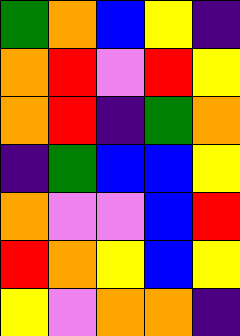[["green", "orange", "blue", "yellow", "indigo"], ["orange", "red", "violet", "red", "yellow"], ["orange", "red", "indigo", "green", "orange"], ["indigo", "green", "blue", "blue", "yellow"], ["orange", "violet", "violet", "blue", "red"], ["red", "orange", "yellow", "blue", "yellow"], ["yellow", "violet", "orange", "orange", "indigo"]]